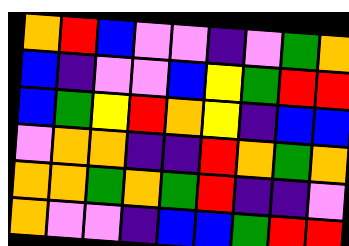[["orange", "red", "blue", "violet", "violet", "indigo", "violet", "green", "orange"], ["blue", "indigo", "violet", "violet", "blue", "yellow", "green", "red", "red"], ["blue", "green", "yellow", "red", "orange", "yellow", "indigo", "blue", "blue"], ["violet", "orange", "orange", "indigo", "indigo", "red", "orange", "green", "orange"], ["orange", "orange", "green", "orange", "green", "red", "indigo", "indigo", "violet"], ["orange", "violet", "violet", "indigo", "blue", "blue", "green", "red", "red"]]